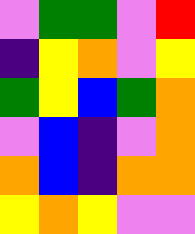[["violet", "green", "green", "violet", "red"], ["indigo", "yellow", "orange", "violet", "yellow"], ["green", "yellow", "blue", "green", "orange"], ["violet", "blue", "indigo", "violet", "orange"], ["orange", "blue", "indigo", "orange", "orange"], ["yellow", "orange", "yellow", "violet", "violet"]]